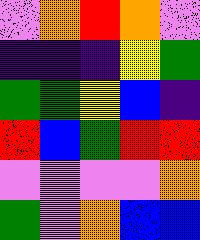[["violet", "orange", "red", "orange", "violet"], ["indigo", "indigo", "indigo", "yellow", "green"], ["green", "green", "yellow", "blue", "indigo"], ["red", "blue", "green", "red", "red"], ["violet", "violet", "violet", "violet", "orange"], ["green", "violet", "orange", "blue", "blue"]]